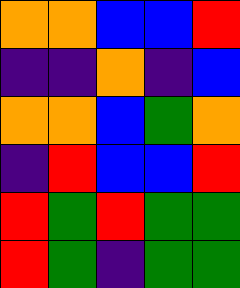[["orange", "orange", "blue", "blue", "red"], ["indigo", "indigo", "orange", "indigo", "blue"], ["orange", "orange", "blue", "green", "orange"], ["indigo", "red", "blue", "blue", "red"], ["red", "green", "red", "green", "green"], ["red", "green", "indigo", "green", "green"]]